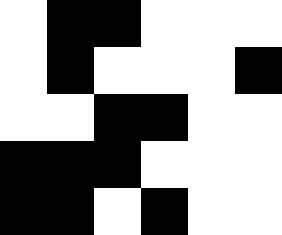[["white", "black", "black", "white", "white", "white"], ["white", "black", "white", "white", "white", "black"], ["white", "white", "black", "black", "white", "white"], ["black", "black", "black", "white", "white", "white"], ["black", "black", "white", "black", "white", "white"]]